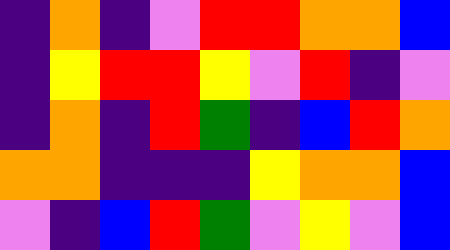[["indigo", "orange", "indigo", "violet", "red", "red", "orange", "orange", "blue"], ["indigo", "yellow", "red", "red", "yellow", "violet", "red", "indigo", "violet"], ["indigo", "orange", "indigo", "red", "green", "indigo", "blue", "red", "orange"], ["orange", "orange", "indigo", "indigo", "indigo", "yellow", "orange", "orange", "blue"], ["violet", "indigo", "blue", "red", "green", "violet", "yellow", "violet", "blue"]]